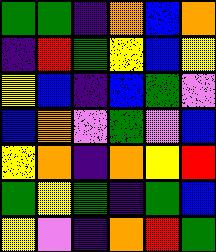[["green", "green", "indigo", "orange", "blue", "orange"], ["indigo", "red", "green", "yellow", "blue", "yellow"], ["yellow", "blue", "indigo", "blue", "green", "violet"], ["blue", "orange", "violet", "green", "violet", "blue"], ["yellow", "orange", "indigo", "orange", "yellow", "red"], ["green", "yellow", "green", "indigo", "green", "blue"], ["yellow", "violet", "indigo", "orange", "red", "green"]]